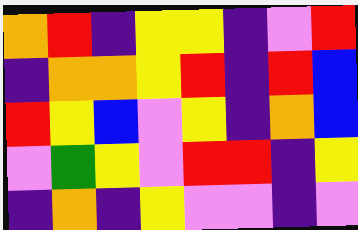[["orange", "red", "indigo", "yellow", "yellow", "indigo", "violet", "red"], ["indigo", "orange", "orange", "yellow", "red", "indigo", "red", "blue"], ["red", "yellow", "blue", "violet", "yellow", "indigo", "orange", "blue"], ["violet", "green", "yellow", "violet", "red", "red", "indigo", "yellow"], ["indigo", "orange", "indigo", "yellow", "violet", "violet", "indigo", "violet"]]